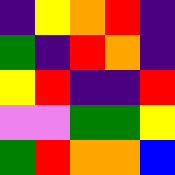[["indigo", "yellow", "orange", "red", "indigo"], ["green", "indigo", "red", "orange", "indigo"], ["yellow", "red", "indigo", "indigo", "red"], ["violet", "violet", "green", "green", "yellow"], ["green", "red", "orange", "orange", "blue"]]